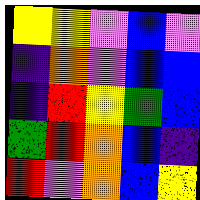[["yellow", "yellow", "violet", "blue", "violet"], ["indigo", "orange", "violet", "blue", "blue"], ["indigo", "red", "yellow", "green", "blue"], ["green", "red", "orange", "blue", "indigo"], ["red", "violet", "orange", "blue", "yellow"]]